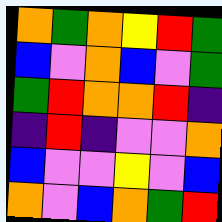[["orange", "green", "orange", "yellow", "red", "green"], ["blue", "violet", "orange", "blue", "violet", "green"], ["green", "red", "orange", "orange", "red", "indigo"], ["indigo", "red", "indigo", "violet", "violet", "orange"], ["blue", "violet", "violet", "yellow", "violet", "blue"], ["orange", "violet", "blue", "orange", "green", "red"]]